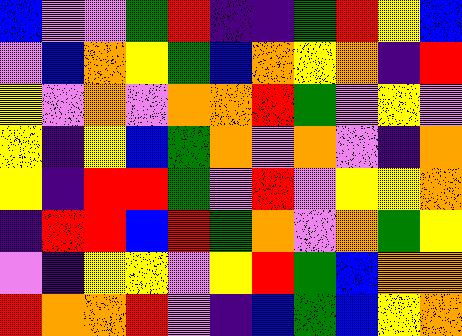[["blue", "violet", "violet", "green", "red", "indigo", "indigo", "green", "red", "yellow", "blue"], ["violet", "blue", "orange", "yellow", "green", "blue", "orange", "yellow", "orange", "indigo", "red"], ["yellow", "violet", "orange", "violet", "orange", "orange", "red", "green", "violet", "yellow", "violet"], ["yellow", "indigo", "yellow", "blue", "green", "orange", "violet", "orange", "violet", "indigo", "orange"], ["yellow", "indigo", "red", "red", "green", "violet", "red", "violet", "yellow", "yellow", "orange"], ["indigo", "red", "red", "blue", "red", "green", "orange", "violet", "orange", "green", "yellow"], ["violet", "indigo", "yellow", "yellow", "violet", "yellow", "red", "green", "blue", "orange", "orange"], ["red", "orange", "orange", "red", "violet", "indigo", "blue", "green", "blue", "yellow", "orange"]]